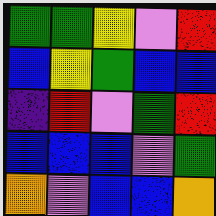[["green", "green", "yellow", "violet", "red"], ["blue", "yellow", "green", "blue", "blue"], ["indigo", "red", "violet", "green", "red"], ["blue", "blue", "blue", "violet", "green"], ["orange", "violet", "blue", "blue", "orange"]]